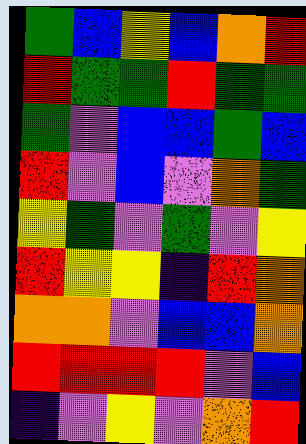[["green", "blue", "yellow", "blue", "orange", "red"], ["red", "green", "green", "red", "green", "green"], ["green", "violet", "blue", "blue", "green", "blue"], ["red", "violet", "blue", "violet", "orange", "green"], ["yellow", "green", "violet", "green", "violet", "yellow"], ["red", "yellow", "yellow", "indigo", "red", "orange"], ["orange", "orange", "violet", "blue", "blue", "orange"], ["red", "red", "red", "red", "violet", "blue"], ["indigo", "violet", "yellow", "violet", "orange", "red"]]